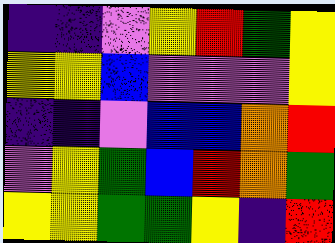[["indigo", "indigo", "violet", "yellow", "red", "green", "yellow"], ["yellow", "yellow", "blue", "violet", "violet", "violet", "yellow"], ["indigo", "indigo", "violet", "blue", "blue", "orange", "red"], ["violet", "yellow", "green", "blue", "red", "orange", "green"], ["yellow", "yellow", "green", "green", "yellow", "indigo", "red"]]